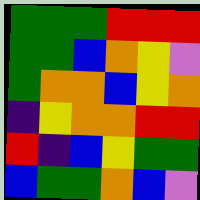[["green", "green", "green", "red", "red", "red"], ["green", "green", "blue", "orange", "yellow", "violet"], ["green", "orange", "orange", "blue", "yellow", "orange"], ["indigo", "yellow", "orange", "orange", "red", "red"], ["red", "indigo", "blue", "yellow", "green", "green"], ["blue", "green", "green", "orange", "blue", "violet"]]